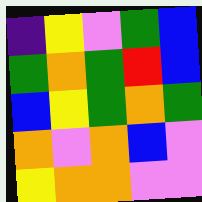[["indigo", "yellow", "violet", "green", "blue"], ["green", "orange", "green", "red", "blue"], ["blue", "yellow", "green", "orange", "green"], ["orange", "violet", "orange", "blue", "violet"], ["yellow", "orange", "orange", "violet", "violet"]]